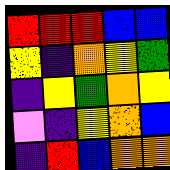[["red", "red", "red", "blue", "blue"], ["yellow", "indigo", "orange", "yellow", "green"], ["indigo", "yellow", "green", "orange", "yellow"], ["violet", "indigo", "yellow", "orange", "blue"], ["indigo", "red", "blue", "orange", "orange"]]